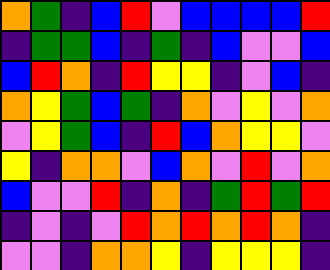[["orange", "green", "indigo", "blue", "red", "violet", "blue", "blue", "blue", "blue", "red"], ["indigo", "green", "green", "blue", "indigo", "green", "indigo", "blue", "violet", "violet", "blue"], ["blue", "red", "orange", "indigo", "red", "yellow", "yellow", "indigo", "violet", "blue", "indigo"], ["orange", "yellow", "green", "blue", "green", "indigo", "orange", "violet", "yellow", "violet", "orange"], ["violet", "yellow", "green", "blue", "indigo", "red", "blue", "orange", "yellow", "yellow", "violet"], ["yellow", "indigo", "orange", "orange", "violet", "blue", "orange", "violet", "red", "violet", "orange"], ["blue", "violet", "violet", "red", "indigo", "orange", "indigo", "green", "red", "green", "red"], ["indigo", "violet", "indigo", "violet", "red", "orange", "red", "orange", "red", "orange", "indigo"], ["violet", "violet", "indigo", "orange", "orange", "yellow", "indigo", "yellow", "yellow", "yellow", "indigo"]]